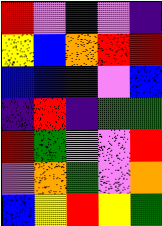[["red", "violet", "indigo", "violet", "indigo"], ["yellow", "blue", "orange", "red", "red"], ["blue", "blue", "indigo", "violet", "blue"], ["indigo", "red", "indigo", "green", "green"], ["red", "green", "violet", "violet", "red"], ["violet", "orange", "green", "violet", "orange"], ["blue", "yellow", "red", "yellow", "green"]]